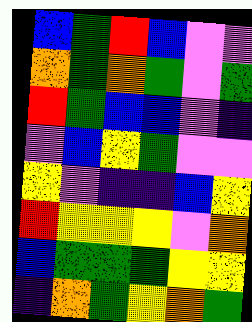[["blue", "green", "red", "blue", "violet", "violet"], ["orange", "green", "orange", "green", "violet", "green"], ["red", "green", "blue", "blue", "violet", "indigo"], ["violet", "blue", "yellow", "green", "violet", "violet"], ["yellow", "violet", "indigo", "indigo", "blue", "yellow"], ["red", "yellow", "yellow", "yellow", "violet", "orange"], ["blue", "green", "green", "green", "yellow", "yellow"], ["indigo", "orange", "green", "yellow", "orange", "green"]]